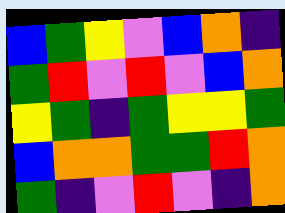[["blue", "green", "yellow", "violet", "blue", "orange", "indigo"], ["green", "red", "violet", "red", "violet", "blue", "orange"], ["yellow", "green", "indigo", "green", "yellow", "yellow", "green"], ["blue", "orange", "orange", "green", "green", "red", "orange"], ["green", "indigo", "violet", "red", "violet", "indigo", "orange"]]